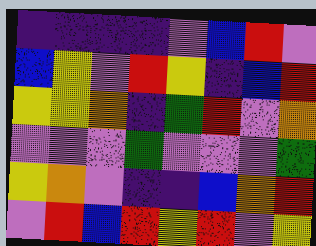[["indigo", "indigo", "indigo", "indigo", "violet", "blue", "red", "violet"], ["blue", "yellow", "violet", "red", "yellow", "indigo", "blue", "red"], ["yellow", "yellow", "orange", "indigo", "green", "red", "violet", "orange"], ["violet", "violet", "violet", "green", "violet", "violet", "violet", "green"], ["yellow", "orange", "violet", "indigo", "indigo", "blue", "orange", "red"], ["violet", "red", "blue", "red", "yellow", "red", "violet", "yellow"]]